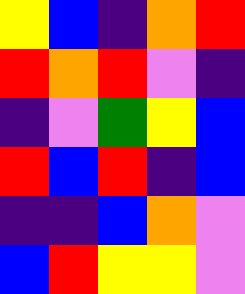[["yellow", "blue", "indigo", "orange", "red"], ["red", "orange", "red", "violet", "indigo"], ["indigo", "violet", "green", "yellow", "blue"], ["red", "blue", "red", "indigo", "blue"], ["indigo", "indigo", "blue", "orange", "violet"], ["blue", "red", "yellow", "yellow", "violet"]]